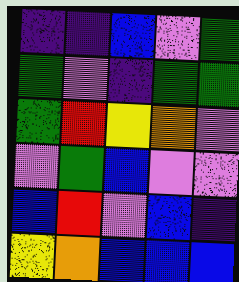[["indigo", "indigo", "blue", "violet", "green"], ["green", "violet", "indigo", "green", "green"], ["green", "red", "yellow", "orange", "violet"], ["violet", "green", "blue", "violet", "violet"], ["blue", "red", "violet", "blue", "indigo"], ["yellow", "orange", "blue", "blue", "blue"]]